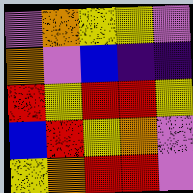[["violet", "orange", "yellow", "yellow", "violet"], ["orange", "violet", "blue", "indigo", "indigo"], ["red", "yellow", "red", "red", "yellow"], ["blue", "red", "yellow", "orange", "violet"], ["yellow", "orange", "red", "red", "violet"]]